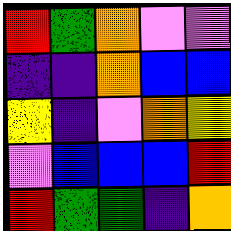[["red", "green", "orange", "violet", "violet"], ["indigo", "indigo", "orange", "blue", "blue"], ["yellow", "indigo", "violet", "orange", "yellow"], ["violet", "blue", "blue", "blue", "red"], ["red", "green", "green", "indigo", "orange"]]